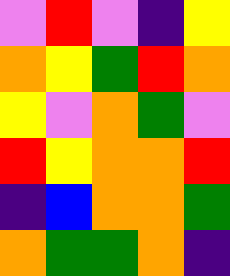[["violet", "red", "violet", "indigo", "yellow"], ["orange", "yellow", "green", "red", "orange"], ["yellow", "violet", "orange", "green", "violet"], ["red", "yellow", "orange", "orange", "red"], ["indigo", "blue", "orange", "orange", "green"], ["orange", "green", "green", "orange", "indigo"]]